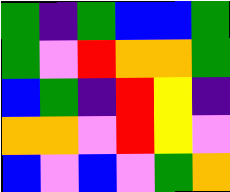[["green", "indigo", "green", "blue", "blue", "green"], ["green", "violet", "red", "orange", "orange", "green"], ["blue", "green", "indigo", "red", "yellow", "indigo"], ["orange", "orange", "violet", "red", "yellow", "violet"], ["blue", "violet", "blue", "violet", "green", "orange"]]